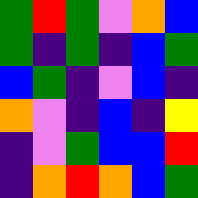[["green", "red", "green", "violet", "orange", "blue"], ["green", "indigo", "green", "indigo", "blue", "green"], ["blue", "green", "indigo", "violet", "blue", "indigo"], ["orange", "violet", "indigo", "blue", "indigo", "yellow"], ["indigo", "violet", "green", "blue", "blue", "red"], ["indigo", "orange", "red", "orange", "blue", "green"]]